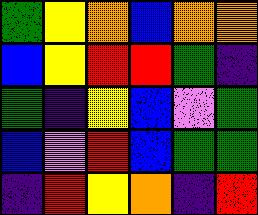[["green", "yellow", "orange", "blue", "orange", "orange"], ["blue", "yellow", "red", "red", "green", "indigo"], ["green", "indigo", "yellow", "blue", "violet", "green"], ["blue", "violet", "red", "blue", "green", "green"], ["indigo", "red", "yellow", "orange", "indigo", "red"]]